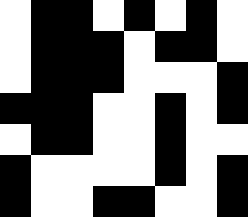[["white", "black", "black", "white", "black", "white", "black", "white"], ["white", "black", "black", "black", "white", "black", "black", "white"], ["white", "black", "black", "black", "white", "white", "white", "black"], ["black", "black", "black", "white", "white", "black", "white", "black"], ["white", "black", "black", "white", "white", "black", "white", "white"], ["black", "white", "white", "white", "white", "black", "white", "black"], ["black", "white", "white", "black", "black", "white", "white", "black"]]